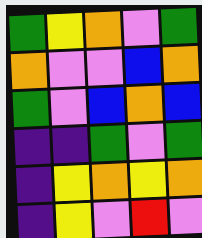[["green", "yellow", "orange", "violet", "green"], ["orange", "violet", "violet", "blue", "orange"], ["green", "violet", "blue", "orange", "blue"], ["indigo", "indigo", "green", "violet", "green"], ["indigo", "yellow", "orange", "yellow", "orange"], ["indigo", "yellow", "violet", "red", "violet"]]